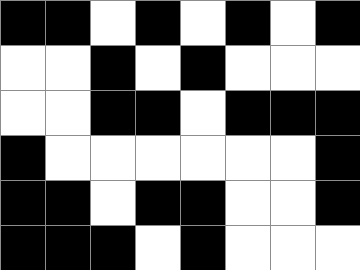[["black", "black", "white", "black", "white", "black", "white", "black"], ["white", "white", "black", "white", "black", "white", "white", "white"], ["white", "white", "black", "black", "white", "black", "black", "black"], ["black", "white", "white", "white", "white", "white", "white", "black"], ["black", "black", "white", "black", "black", "white", "white", "black"], ["black", "black", "black", "white", "black", "white", "white", "white"]]